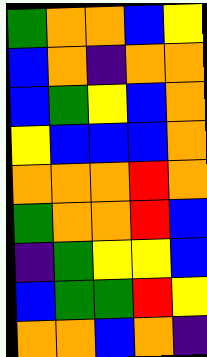[["green", "orange", "orange", "blue", "yellow"], ["blue", "orange", "indigo", "orange", "orange"], ["blue", "green", "yellow", "blue", "orange"], ["yellow", "blue", "blue", "blue", "orange"], ["orange", "orange", "orange", "red", "orange"], ["green", "orange", "orange", "red", "blue"], ["indigo", "green", "yellow", "yellow", "blue"], ["blue", "green", "green", "red", "yellow"], ["orange", "orange", "blue", "orange", "indigo"]]